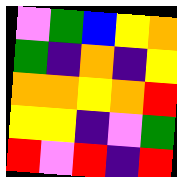[["violet", "green", "blue", "yellow", "orange"], ["green", "indigo", "orange", "indigo", "yellow"], ["orange", "orange", "yellow", "orange", "red"], ["yellow", "yellow", "indigo", "violet", "green"], ["red", "violet", "red", "indigo", "red"]]